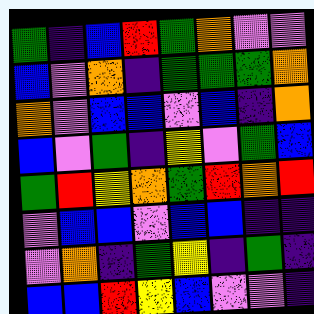[["green", "indigo", "blue", "red", "green", "orange", "violet", "violet"], ["blue", "violet", "orange", "indigo", "green", "green", "green", "orange"], ["orange", "violet", "blue", "blue", "violet", "blue", "indigo", "orange"], ["blue", "violet", "green", "indigo", "yellow", "violet", "green", "blue"], ["green", "red", "yellow", "orange", "green", "red", "orange", "red"], ["violet", "blue", "blue", "violet", "blue", "blue", "indigo", "indigo"], ["violet", "orange", "indigo", "green", "yellow", "indigo", "green", "indigo"], ["blue", "blue", "red", "yellow", "blue", "violet", "violet", "indigo"]]